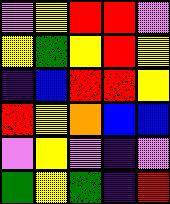[["violet", "yellow", "red", "red", "violet"], ["yellow", "green", "yellow", "red", "yellow"], ["indigo", "blue", "red", "red", "yellow"], ["red", "yellow", "orange", "blue", "blue"], ["violet", "yellow", "violet", "indigo", "violet"], ["green", "yellow", "green", "indigo", "red"]]